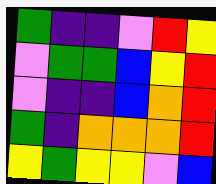[["green", "indigo", "indigo", "violet", "red", "yellow"], ["violet", "green", "green", "blue", "yellow", "red"], ["violet", "indigo", "indigo", "blue", "orange", "red"], ["green", "indigo", "orange", "orange", "orange", "red"], ["yellow", "green", "yellow", "yellow", "violet", "blue"]]